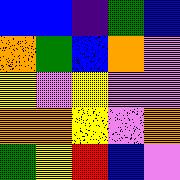[["blue", "blue", "indigo", "green", "blue"], ["orange", "green", "blue", "orange", "violet"], ["yellow", "violet", "yellow", "violet", "violet"], ["orange", "orange", "yellow", "violet", "orange"], ["green", "yellow", "red", "blue", "violet"]]